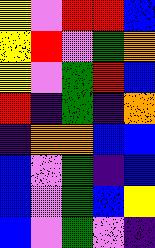[["yellow", "violet", "red", "red", "blue"], ["yellow", "red", "violet", "green", "orange"], ["yellow", "violet", "green", "red", "blue"], ["red", "indigo", "green", "indigo", "orange"], ["indigo", "orange", "orange", "blue", "blue"], ["blue", "violet", "green", "indigo", "blue"], ["blue", "violet", "green", "blue", "yellow"], ["blue", "violet", "green", "violet", "indigo"]]